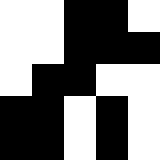[["white", "white", "black", "black", "white"], ["white", "white", "black", "black", "black"], ["white", "black", "black", "white", "white"], ["black", "black", "white", "black", "white"], ["black", "black", "white", "black", "white"]]